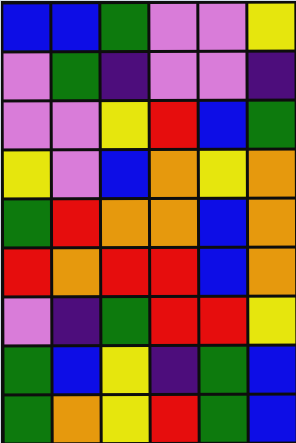[["blue", "blue", "green", "violet", "violet", "yellow"], ["violet", "green", "indigo", "violet", "violet", "indigo"], ["violet", "violet", "yellow", "red", "blue", "green"], ["yellow", "violet", "blue", "orange", "yellow", "orange"], ["green", "red", "orange", "orange", "blue", "orange"], ["red", "orange", "red", "red", "blue", "orange"], ["violet", "indigo", "green", "red", "red", "yellow"], ["green", "blue", "yellow", "indigo", "green", "blue"], ["green", "orange", "yellow", "red", "green", "blue"]]